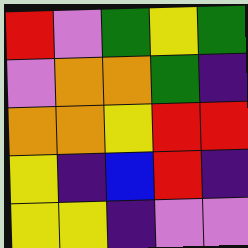[["red", "violet", "green", "yellow", "green"], ["violet", "orange", "orange", "green", "indigo"], ["orange", "orange", "yellow", "red", "red"], ["yellow", "indigo", "blue", "red", "indigo"], ["yellow", "yellow", "indigo", "violet", "violet"]]